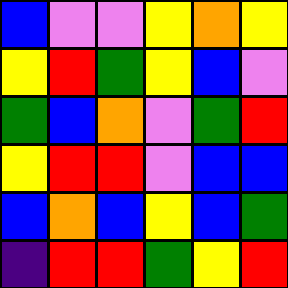[["blue", "violet", "violet", "yellow", "orange", "yellow"], ["yellow", "red", "green", "yellow", "blue", "violet"], ["green", "blue", "orange", "violet", "green", "red"], ["yellow", "red", "red", "violet", "blue", "blue"], ["blue", "orange", "blue", "yellow", "blue", "green"], ["indigo", "red", "red", "green", "yellow", "red"]]